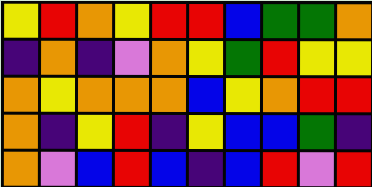[["yellow", "red", "orange", "yellow", "red", "red", "blue", "green", "green", "orange"], ["indigo", "orange", "indigo", "violet", "orange", "yellow", "green", "red", "yellow", "yellow"], ["orange", "yellow", "orange", "orange", "orange", "blue", "yellow", "orange", "red", "red"], ["orange", "indigo", "yellow", "red", "indigo", "yellow", "blue", "blue", "green", "indigo"], ["orange", "violet", "blue", "red", "blue", "indigo", "blue", "red", "violet", "red"]]